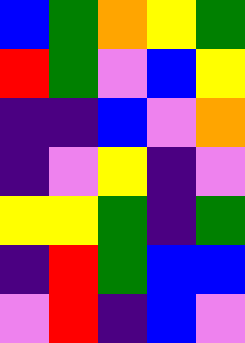[["blue", "green", "orange", "yellow", "green"], ["red", "green", "violet", "blue", "yellow"], ["indigo", "indigo", "blue", "violet", "orange"], ["indigo", "violet", "yellow", "indigo", "violet"], ["yellow", "yellow", "green", "indigo", "green"], ["indigo", "red", "green", "blue", "blue"], ["violet", "red", "indigo", "blue", "violet"]]